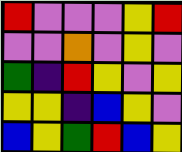[["red", "violet", "violet", "violet", "yellow", "red"], ["violet", "violet", "orange", "violet", "yellow", "violet"], ["green", "indigo", "red", "yellow", "violet", "yellow"], ["yellow", "yellow", "indigo", "blue", "yellow", "violet"], ["blue", "yellow", "green", "red", "blue", "yellow"]]